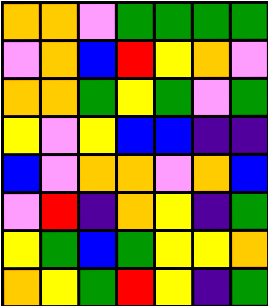[["orange", "orange", "violet", "green", "green", "green", "green"], ["violet", "orange", "blue", "red", "yellow", "orange", "violet"], ["orange", "orange", "green", "yellow", "green", "violet", "green"], ["yellow", "violet", "yellow", "blue", "blue", "indigo", "indigo"], ["blue", "violet", "orange", "orange", "violet", "orange", "blue"], ["violet", "red", "indigo", "orange", "yellow", "indigo", "green"], ["yellow", "green", "blue", "green", "yellow", "yellow", "orange"], ["orange", "yellow", "green", "red", "yellow", "indigo", "green"]]